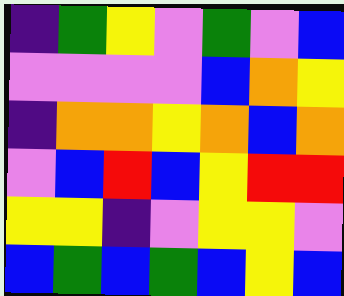[["indigo", "green", "yellow", "violet", "green", "violet", "blue"], ["violet", "violet", "violet", "violet", "blue", "orange", "yellow"], ["indigo", "orange", "orange", "yellow", "orange", "blue", "orange"], ["violet", "blue", "red", "blue", "yellow", "red", "red"], ["yellow", "yellow", "indigo", "violet", "yellow", "yellow", "violet"], ["blue", "green", "blue", "green", "blue", "yellow", "blue"]]